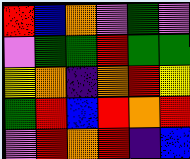[["red", "blue", "orange", "violet", "green", "violet"], ["violet", "green", "green", "red", "green", "green"], ["yellow", "orange", "indigo", "orange", "red", "yellow"], ["green", "red", "blue", "red", "orange", "red"], ["violet", "red", "orange", "red", "indigo", "blue"]]